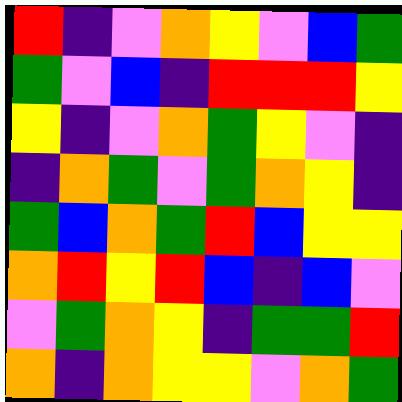[["red", "indigo", "violet", "orange", "yellow", "violet", "blue", "green"], ["green", "violet", "blue", "indigo", "red", "red", "red", "yellow"], ["yellow", "indigo", "violet", "orange", "green", "yellow", "violet", "indigo"], ["indigo", "orange", "green", "violet", "green", "orange", "yellow", "indigo"], ["green", "blue", "orange", "green", "red", "blue", "yellow", "yellow"], ["orange", "red", "yellow", "red", "blue", "indigo", "blue", "violet"], ["violet", "green", "orange", "yellow", "indigo", "green", "green", "red"], ["orange", "indigo", "orange", "yellow", "yellow", "violet", "orange", "green"]]